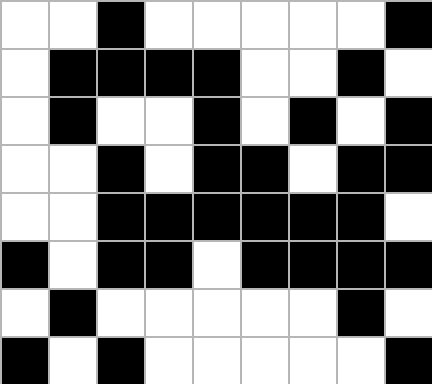[["white", "white", "black", "white", "white", "white", "white", "white", "black"], ["white", "black", "black", "black", "black", "white", "white", "black", "white"], ["white", "black", "white", "white", "black", "white", "black", "white", "black"], ["white", "white", "black", "white", "black", "black", "white", "black", "black"], ["white", "white", "black", "black", "black", "black", "black", "black", "white"], ["black", "white", "black", "black", "white", "black", "black", "black", "black"], ["white", "black", "white", "white", "white", "white", "white", "black", "white"], ["black", "white", "black", "white", "white", "white", "white", "white", "black"]]